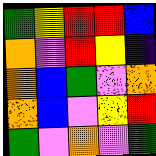[["green", "yellow", "red", "red", "blue"], ["orange", "violet", "red", "yellow", "indigo"], ["orange", "blue", "green", "violet", "orange"], ["orange", "blue", "violet", "yellow", "red"], ["green", "violet", "orange", "violet", "green"]]